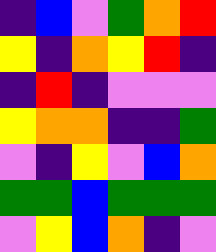[["indigo", "blue", "violet", "green", "orange", "red"], ["yellow", "indigo", "orange", "yellow", "red", "indigo"], ["indigo", "red", "indigo", "violet", "violet", "violet"], ["yellow", "orange", "orange", "indigo", "indigo", "green"], ["violet", "indigo", "yellow", "violet", "blue", "orange"], ["green", "green", "blue", "green", "green", "green"], ["violet", "yellow", "blue", "orange", "indigo", "violet"]]